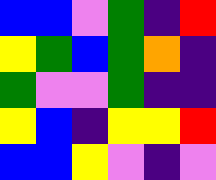[["blue", "blue", "violet", "green", "indigo", "red"], ["yellow", "green", "blue", "green", "orange", "indigo"], ["green", "violet", "violet", "green", "indigo", "indigo"], ["yellow", "blue", "indigo", "yellow", "yellow", "red"], ["blue", "blue", "yellow", "violet", "indigo", "violet"]]